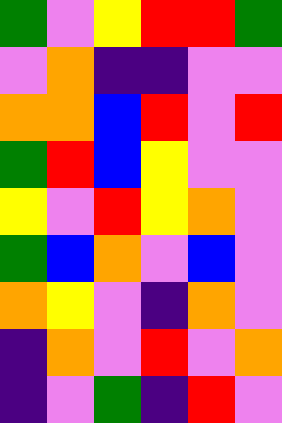[["green", "violet", "yellow", "red", "red", "green"], ["violet", "orange", "indigo", "indigo", "violet", "violet"], ["orange", "orange", "blue", "red", "violet", "red"], ["green", "red", "blue", "yellow", "violet", "violet"], ["yellow", "violet", "red", "yellow", "orange", "violet"], ["green", "blue", "orange", "violet", "blue", "violet"], ["orange", "yellow", "violet", "indigo", "orange", "violet"], ["indigo", "orange", "violet", "red", "violet", "orange"], ["indigo", "violet", "green", "indigo", "red", "violet"]]